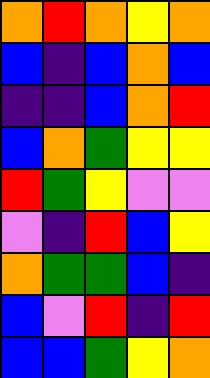[["orange", "red", "orange", "yellow", "orange"], ["blue", "indigo", "blue", "orange", "blue"], ["indigo", "indigo", "blue", "orange", "red"], ["blue", "orange", "green", "yellow", "yellow"], ["red", "green", "yellow", "violet", "violet"], ["violet", "indigo", "red", "blue", "yellow"], ["orange", "green", "green", "blue", "indigo"], ["blue", "violet", "red", "indigo", "red"], ["blue", "blue", "green", "yellow", "orange"]]